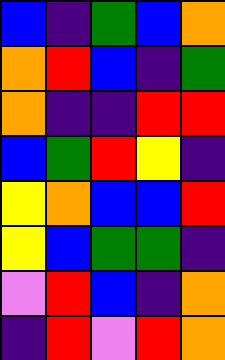[["blue", "indigo", "green", "blue", "orange"], ["orange", "red", "blue", "indigo", "green"], ["orange", "indigo", "indigo", "red", "red"], ["blue", "green", "red", "yellow", "indigo"], ["yellow", "orange", "blue", "blue", "red"], ["yellow", "blue", "green", "green", "indigo"], ["violet", "red", "blue", "indigo", "orange"], ["indigo", "red", "violet", "red", "orange"]]